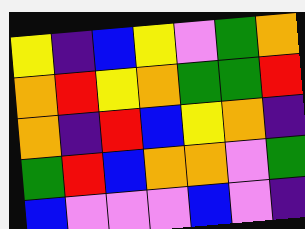[["yellow", "indigo", "blue", "yellow", "violet", "green", "orange"], ["orange", "red", "yellow", "orange", "green", "green", "red"], ["orange", "indigo", "red", "blue", "yellow", "orange", "indigo"], ["green", "red", "blue", "orange", "orange", "violet", "green"], ["blue", "violet", "violet", "violet", "blue", "violet", "indigo"]]